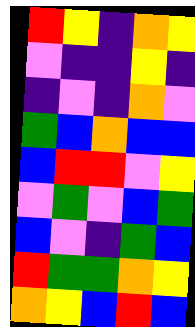[["red", "yellow", "indigo", "orange", "yellow"], ["violet", "indigo", "indigo", "yellow", "indigo"], ["indigo", "violet", "indigo", "orange", "violet"], ["green", "blue", "orange", "blue", "blue"], ["blue", "red", "red", "violet", "yellow"], ["violet", "green", "violet", "blue", "green"], ["blue", "violet", "indigo", "green", "blue"], ["red", "green", "green", "orange", "yellow"], ["orange", "yellow", "blue", "red", "blue"]]